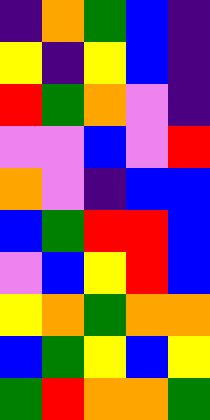[["indigo", "orange", "green", "blue", "indigo"], ["yellow", "indigo", "yellow", "blue", "indigo"], ["red", "green", "orange", "violet", "indigo"], ["violet", "violet", "blue", "violet", "red"], ["orange", "violet", "indigo", "blue", "blue"], ["blue", "green", "red", "red", "blue"], ["violet", "blue", "yellow", "red", "blue"], ["yellow", "orange", "green", "orange", "orange"], ["blue", "green", "yellow", "blue", "yellow"], ["green", "red", "orange", "orange", "green"]]